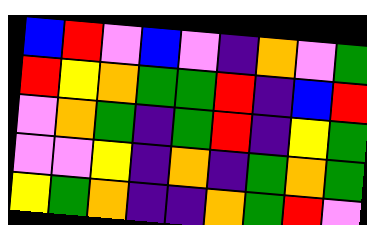[["blue", "red", "violet", "blue", "violet", "indigo", "orange", "violet", "green"], ["red", "yellow", "orange", "green", "green", "red", "indigo", "blue", "red"], ["violet", "orange", "green", "indigo", "green", "red", "indigo", "yellow", "green"], ["violet", "violet", "yellow", "indigo", "orange", "indigo", "green", "orange", "green"], ["yellow", "green", "orange", "indigo", "indigo", "orange", "green", "red", "violet"]]